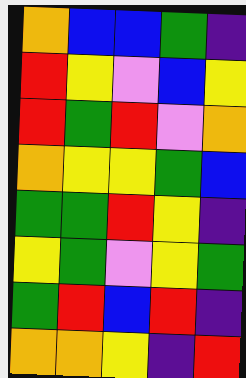[["orange", "blue", "blue", "green", "indigo"], ["red", "yellow", "violet", "blue", "yellow"], ["red", "green", "red", "violet", "orange"], ["orange", "yellow", "yellow", "green", "blue"], ["green", "green", "red", "yellow", "indigo"], ["yellow", "green", "violet", "yellow", "green"], ["green", "red", "blue", "red", "indigo"], ["orange", "orange", "yellow", "indigo", "red"]]